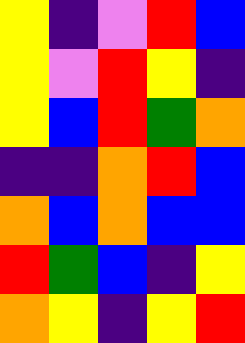[["yellow", "indigo", "violet", "red", "blue"], ["yellow", "violet", "red", "yellow", "indigo"], ["yellow", "blue", "red", "green", "orange"], ["indigo", "indigo", "orange", "red", "blue"], ["orange", "blue", "orange", "blue", "blue"], ["red", "green", "blue", "indigo", "yellow"], ["orange", "yellow", "indigo", "yellow", "red"]]